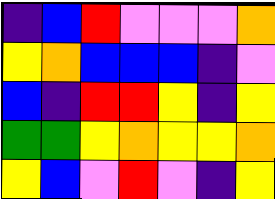[["indigo", "blue", "red", "violet", "violet", "violet", "orange"], ["yellow", "orange", "blue", "blue", "blue", "indigo", "violet"], ["blue", "indigo", "red", "red", "yellow", "indigo", "yellow"], ["green", "green", "yellow", "orange", "yellow", "yellow", "orange"], ["yellow", "blue", "violet", "red", "violet", "indigo", "yellow"]]